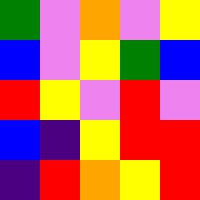[["green", "violet", "orange", "violet", "yellow"], ["blue", "violet", "yellow", "green", "blue"], ["red", "yellow", "violet", "red", "violet"], ["blue", "indigo", "yellow", "red", "red"], ["indigo", "red", "orange", "yellow", "red"]]